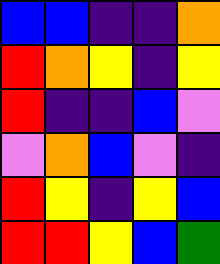[["blue", "blue", "indigo", "indigo", "orange"], ["red", "orange", "yellow", "indigo", "yellow"], ["red", "indigo", "indigo", "blue", "violet"], ["violet", "orange", "blue", "violet", "indigo"], ["red", "yellow", "indigo", "yellow", "blue"], ["red", "red", "yellow", "blue", "green"]]